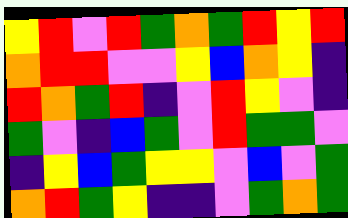[["yellow", "red", "violet", "red", "green", "orange", "green", "red", "yellow", "red"], ["orange", "red", "red", "violet", "violet", "yellow", "blue", "orange", "yellow", "indigo"], ["red", "orange", "green", "red", "indigo", "violet", "red", "yellow", "violet", "indigo"], ["green", "violet", "indigo", "blue", "green", "violet", "red", "green", "green", "violet"], ["indigo", "yellow", "blue", "green", "yellow", "yellow", "violet", "blue", "violet", "green"], ["orange", "red", "green", "yellow", "indigo", "indigo", "violet", "green", "orange", "green"]]